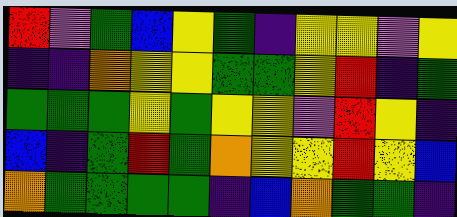[["red", "violet", "green", "blue", "yellow", "green", "indigo", "yellow", "yellow", "violet", "yellow"], ["indigo", "indigo", "orange", "yellow", "yellow", "green", "green", "yellow", "red", "indigo", "green"], ["green", "green", "green", "yellow", "green", "yellow", "yellow", "violet", "red", "yellow", "indigo"], ["blue", "indigo", "green", "red", "green", "orange", "yellow", "yellow", "red", "yellow", "blue"], ["orange", "green", "green", "green", "green", "indigo", "blue", "orange", "green", "green", "indigo"]]